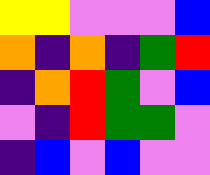[["yellow", "yellow", "violet", "violet", "violet", "blue"], ["orange", "indigo", "orange", "indigo", "green", "red"], ["indigo", "orange", "red", "green", "violet", "blue"], ["violet", "indigo", "red", "green", "green", "violet"], ["indigo", "blue", "violet", "blue", "violet", "violet"]]